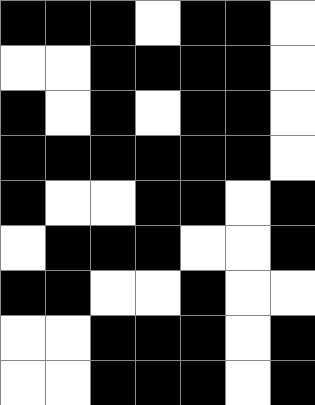[["black", "black", "black", "white", "black", "black", "white"], ["white", "white", "black", "black", "black", "black", "white"], ["black", "white", "black", "white", "black", "black", "white"], ["black", "black", "black", "black", "black", "black", "white"], ["black", "white", "white", "black", "black", "white", "black"], ["white", "black", "black", "black", "white", "white", "black"], ["black", "black", "white", "white", "black", "white", "white"], ["white", "white", "black", "black", "black", "white", "black"], ["white", "white", "black", "black", "black", "white", "black"]]